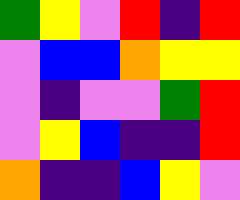[["green", "yellow", "violet", "red", "indigo", "red"], ["violet", "blue", "blue", "orange", "yellow", "yellow"], ["violet", "indigo", "violet", "violet", "green", "red"], ["violet", "yellow", "blue", "indigo", "indigo", "red"], ["orange", "indigo", "indigo", "blue", "yellow", "violet"]]